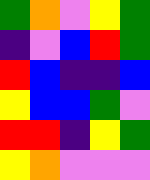[["green", "orange", "violet", "yellow", "green"], ["indigo", "violet", "blue", "red", "green"], ["red", "blue", "indigo", "indigo", "blue"], ["yellow", "blue", "blue", "green", "violet"], ["red", "red", "indigo", "yellow", "green"], ["yellow", "orange", "violet", "violet", "violet"]]